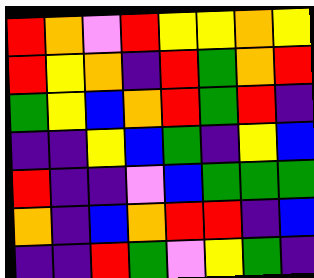[["red", "orange", "violet", "red", "yellow", "yellow", "orange", "yellow"], ["red", "yellow", "orange", "indigo", "red", "green", "orange", "red"], ["green", "yellow", "blue", "orange", "red", "green", "red", "indigo"], ["indigo", "indigo", "yellow", "blue", "green", "indigo", "yellow", "blue"], ["red", "indigo", "indigo", "violet", "blue", "green", "green", "green"], ["orange", "indigo", "blue", "orange", "red", "red", "indigo", "blue"], ["indigo", "indigo", "red", "green", "violet", "yellow", "green", "indigo"]]